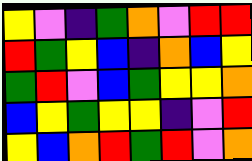[["yellow", "violet", "indigo", "green", "orange", "violet", "red", "red"], ["red", "green", "yellow", "blue", "indigo", "orange", "blue", "yellow"], ["green", "red", "violet", "blue", "green", "yellow", "yellow", "orange"], ["blue", "yellow", "green", "yellow", "yellow", "indigo", "violet", "red"], ["yellow", "blue", "orange", "red", "green", "red", "violet", "orange"]]